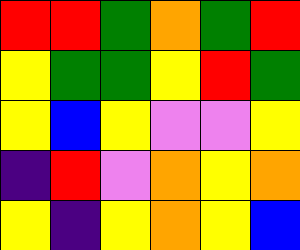[["red", "red", "green", "orange", "green", "red"], ["yellow", "green", "green", "yellow", "red", "green"], ["yellow", "blue", "yellow", "violet", "violet", "yellow"], ["indigo", "red", "violet", "orange", "yellow", "orange"], ["yellow", "indigo", "yellow", "orange", "yellow", "blue"]]